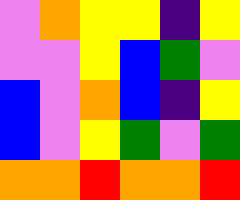[["violet", "orange", "yellow", "yellow", "indigo", "yellow"], ["violet", "violet", "yellow", "blue", "green", "violet"], ["blue", "violet", "orange", "blue", "indigo", "yellow"], ["blue", "violet", "yellow", "green", "violet", "green"], ["orange", "orange", "red", "orange", "orange", "red"]]